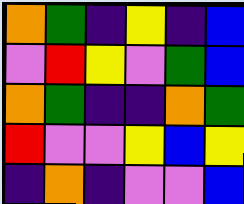[["orange", "green", "indigo", "yellow", "indigo", "blue"], ["violet", "red", "yellow", "violet", "green", "blue"], ["orange", "green", "indigo", "indigo", "orange", "green"], ["red", "violet", "violet", "yellow", "blue", "yellow"], ["indigo", "orange", "indigo", "violet", "violet", "blue"]]